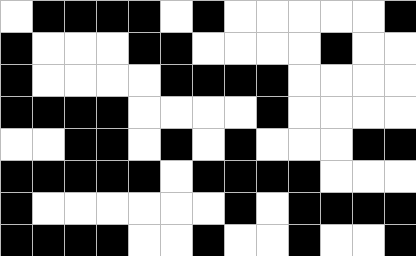[["white", "black", "black", "black", "black", "white", "black", "white", "white", "white", "white", "white", "black"], ["black", "white", "white", "white", "black", "black", "white", "white", "white", "white", "black", "white", "white"], ["black", "white", "white", "white", "white", "black", "black", "black", "black", "white", "white", "white", "white"], ["black", "black", "black", "black", "white", "white", "white", "white", "black", "white", "white", "white", "white"], ["white", "white", "black", "black", "white", "black", "white", "black", "white", "white", "white", "black", "black"], ["black", "black", "black", "black", "black", "white", "black", "black", "black", "black", "white", "white", "white"], ["black", "white", "white", "white", "white", "white", "white", "black", "white", "black", "black", "black", "black"], ["black", "black", "black", "black", "white", "white", "black", "white", "white", "black", "white", "white", "black"]]